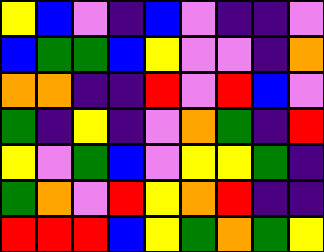[["yellow", "blue", "violet", "indigo", "blue", "violet", "indigo", "indigo", "violet"], ["blue", "green", "green", "blue", "yellow", "violet", "violet", "indigo", "orange"], ["orange", "orange", "indigo", "indigo", "red", "violet", "red", "blue", "violet"], ["green", "indigo", "yellow", "indigo", "violet", "orange", "green", "indigo", "red"], ["yellow", "violet", "green", "blue", "violet", "yellow", "yellow", "green", "indigo"], ["green", "orange", "violet", "red", "yellow", "orange", "red", "indigo", "indigo"], ["red", "red", "red", "blue", "yellow", "green", "orange", "green", "yellow"]]